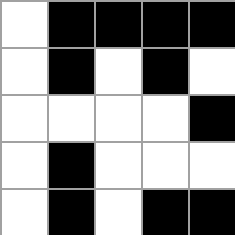[["white", "black", "black", "black", "black"], ["white", "black", "white", "black", "white"], ["white", "white", "white", "white", "black"], ["white", "black", "white", "white", "white"], ["white", "black", "white", "black", "black"]]